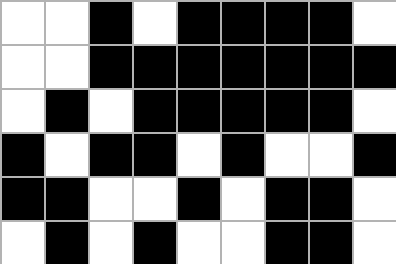[["white", "white", "black", "white", "black", "black", "black", "black", "white"], ["white", "white", "black", "black", "black", "black", "black", "black", "black"], ["white", "black", "white", "black", "black", "black", "black", "black", "white"], ["black", "white", "black", "black", "white", "black", "white", "white", "black"], ["black", "black", "white", "white", "black", "white", "black", "black", "white"], ["white", "black", "white", "black", "white", "white", "black", "black", "white"]]